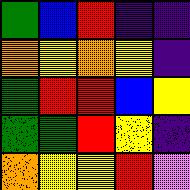[["green", "blue", "red", "indigo", "indigo"], ["orange", "yellow", "orange", "yellow", "indigo"], ["green", "red", "red", "blue", "yellow"], ["green", "green", "red", "yellow", "indigo"], ["orange", "yellow", "yellow", "red", "violet"]]